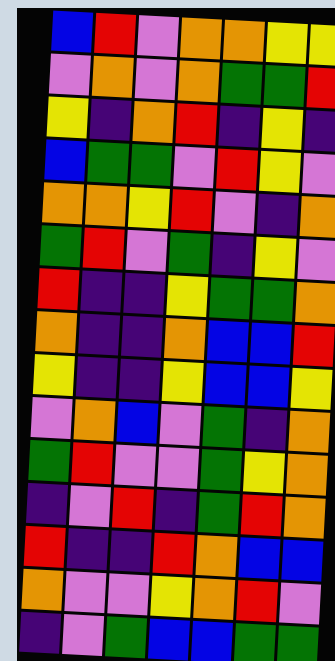[["blue", "red", "violet", "orange", "orange", "yellow", "yellow"], ["violet", "orange", "violet", "orange", "green", "green", "red"], ["yellow", "indigo", "orange", "red", "indigo", "yellow", "indigo"], ["blue", "green", "green", "violet", "red", "yellow", "violet"], ["orange", "orange", "yellow", "red", "violet", "indigo", "orange"], ["green", "red", "violet", "green", "indigo", "yellow", "violet"], ["red", "indigo", "indigo", "yellow", "green", "green", "orange"], ["orange", "indigo", "indigo", "orange", "blue", "blue", "red"], ["yellow", "indigo", "indigo", "yellow", "blue", "blue", "yellow"], ["violet", "orange", "blue", "violet", "green", "indigo", "orange"], ["green", "red", "violet", "violet", "green", "yellow", "orange"], ["indigo", "violet", "red", "indigo", "green", "red", "orange"], ["red", "indigo", "indigo", "red", "orange", "blue", "blue"], ["orange", "violet", "violet", "yellow", "orange", "red", "violet"], ["indigo", "violet", "green", "blue", "blue", "green", "green"]]